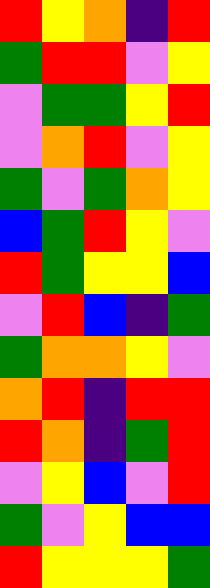[["red", "yellow", "orange", "indigo", "red"], ["green", "red", "red", "violet", "yellow"], ["violet", "green", "green", "yellow", "red"], ["violet", "orange", "red", "violet", "yellow"], ["green", "violet", "green", "orange", "yellow"], ["blue", "green", "red", "yellow", "violet"], ["red", "green", "yellow", "yellow", "blue"], ["violet", "red", "blue", "indigo", "green"], ["green", "orange", "orange", "yellow", "violet"], ["orange", "red", "indigo", "red", "red"], ["red", "orange", "indigo", "green", "red"], ["violet", "yellow", "blue", "violet", "red"], ["green", "violet", "yellow", "blue", "blue"], ["red", "yellow", "yellow", "yellow", "green"]]